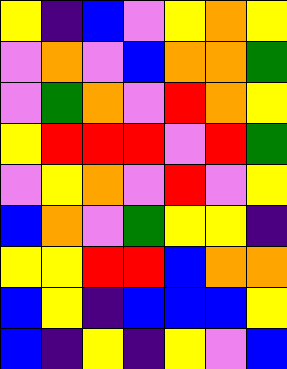[["yellow", "indigo", "blue", "violet", "yellow", "orange", "yellow"], ["violet", "orange", "violet", "blue", "orange", "orange", "green"], ["violet", "green", "orange", "violet", "red", "orange", "yellow"], ["yellow", "red", "red", "red", "violet", "red", "green"], ["violet", "yellow", "orange", "violet", "red", "violet", "yellow"], ["blue", "orange", "violet", "green", "yellow", "yellow", "indigo"], ["yellow", "yellow", "red", "red", "blue", "orange", "orange"], ["blue", "yellow", "indigo", "blue", "blue", "blue", "yellow"], ["blue", "indigo", "yellow", "indigo", "yellow", "violet", "blue"]]